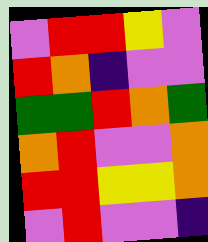[["violet", "red", "red", "yellow", "violet"], ["red", "orange", "indigo", "violet", "violet"], ["green", "green", "red", "orange", "green"], ["orange", "red", "violet", "violet", "orange"], ["red", "red", "yellow", "yellow", "orange"], ["violet", "red", "violet", "violet", "indigo"]]